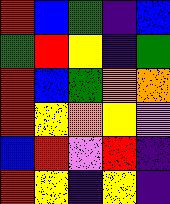[["red", "blue", "green", "indigo", "blue"], ["green", "red", "yellow", "indigo", "green"], ["red", "blue", "green", "orange", "orange"], ["red", "yellow", "orange", "yellow", "violet"], ["blue", "red", "violet", "red", "indigo"], ["red", "yellow", "indigo", "yellow", "indigo"]]